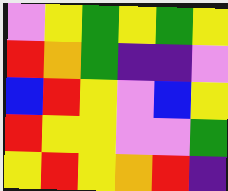[["violet", "yellow", "green", "yellow", "green", "yellow"], ["red", "orange", "green", "indigo", "indigo", "violet"], ["blue", "red", "yellow", "violet", "blue", "yellow"], ["red", "yellow", "yellow", "violet", "violet", "green"], ["yellow", "red", "yellow", "orange", "red", "indigo"]]